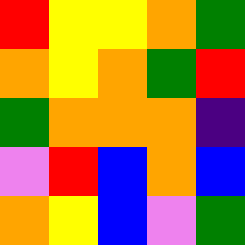[["red", "yellow", "yellow", "orange", "green"], ["orange", "yellow", "orange", "green", "red"], ["green", "orange", "orange", "orange", "indigo"], ["violet", "red", "blue", "orange", "blue"], ["orange", "yellow", "blue", "violet", "green"]]